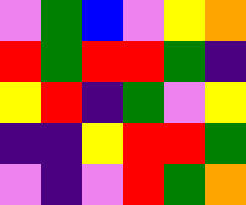[["violet", "green", "blue", "violet", "yellow", "orange"], ["red", "green", "red", "red", "green", "indigo"], ["yellow", "red", "indigo", "green", "violet", "yellow"], ["indigo", "indigo", "yellow", "red", "red", "green"], ["violet", "indigo", "violet", "red", "green", "orange"]]